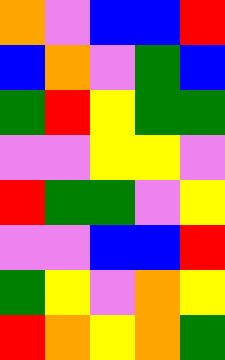[["orange", "violet", "blue", "blue", "red"], ["blue", "orange", "violet", "green", "blue"], ["green", "red", "yellow", "green", "green"], ["violet", "violet", "yellow", "yellow", "violet"], ["red", "green", "green", "violet", "yellow"], ["violet", "violet", "blue", "blue", "red"], ["green", "yellow", "violet", "orange", "yellow"], ["red", "orange", "yellow", "orange", "green"]]